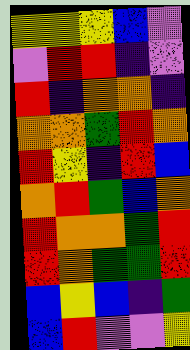[["yellow", "yellow", "yellow", "blue", "violet"], ["violet", "red", "red", "indigo", "violet"], ["red", "indigo", "orange", "orange", "indigo"], ["orange", "orange", "green", "red", "orange"], ["red", "yellow", "indigo", "red", "blue"], ["orange", "red", "green", "blue", "orange"], ["red", "orange", "orange", "green", "red"], ["red", "orange", "green", "green", "red"], ["blue", "yellow", "blue", "indigo", "green"], ["blue", "red", "violet", "violet", "yellow"]]